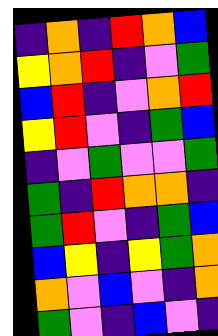[["indigo", "orange", "indigo", "red", "orange", "blue"], ["yellow", "orange", "red", "indigo", "violet", "green"], ["blue", "red", "indigo", "violet", "orange", "red"], ["yellow", "red", "violet", "indigo", "green", "blue"], ["indigo", "violet", "green", "violet", "violet", "green"], ["green", "indigo", "red", "orange", "orange", "indigo"], ["green", "red", "violet", "indigo", "green", "blue"], ["blue", "yellow", "indigo", "yellow", "green", "orange"], ["orange", "violet", "blue", "violet", "indigo", "orange"], ["green", "violet", "indigo", "blue", "violet", "indigo"]]